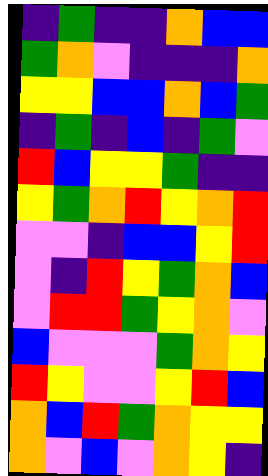[["indigo", "green", "indigo", "indigo", "orange", "blue", "blue"], ["green", "orange", "violet", "indigo", "indigo", "indigo", "orange"], ["yellow", "yellow", "blue", "blue", "orange", "blue", "green"], ["indigo", "green", "indigo", "blue", "indigo", "green", "violet"], ["red", "blue", "yellow", "yellow", "green", "indigo", "indigo"], ["yellow", "green", "orange", "red", "yellow", "orange", "red"], ["violet", "violet", "indigo", "blue", "blue", "yellow", "red"], ["violet", "indigo", "red", "yellow", "green", "orange", "blue"], ["violet", "red", "red", "green", "yellow", "orange", "violet"], ["blue", "violet", "violet", "violet", "green", "orange", "yellow"], ["red", "yellow", "violet", "violet", "yellow", "red", "blue"], ["orange", "blue", "red", "green", "orange", "yellow", "yellow"], ["orange", "violet", "blue", "violet", "orange", "yellow", "indigo"]]